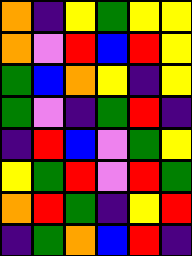[["orange", "indigo", "yellow", "green", "yellow", "yellow"], ["orange", "violet", "red", "blue", "red", "yellow"], ["green", "blue", "orange", "yellow", "indigo", "yellow"], ["green", "violet", "indigo", "green", "red", "indigo"], ["indigo", "red", "blue", "violet", "green", "yellow"], ["yellow", "green", "red", "violet", "red", "green"], ["orange", "red", "green", "indigo", "yellow", "red"], ["indigo", "green", "orange", "blue", "red", "indigo"]]